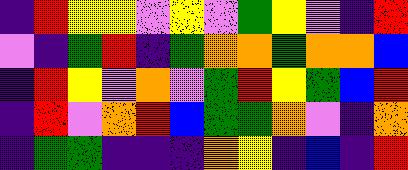[["indigo", "red", "yellow", "yellow", "violet", "yellow", "violet", "green", "yellow", "violet", "indigo", "red"], ["violet", "indigo", "green", "red", "indigo", "green", "orange", "orange", "green", "orange", "orange", "blue"], ["indigo", "red", "yellow", "violet", "orange", "violet", "green", "red", "yellow", "green", "blue", "red"], ["indigo", "red", "violet", "orange", "red", "blue", "green", "green", "orange", "violet", "indigo", "orange"], ["indigo", "green", "green", "indigo", "indigo", "indigo", "orange", "yellow", "indigo", "blue", "indigo", "red"]]